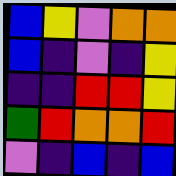[["blue", "yellow", "violet", "orange", "orange"], ["blue", "indigo", "violet", "indigo", "yellow"], ["indigo", "indigo", "red", "red", "yellow"], ["green", "red", "orange", "orange", "red"], ["violet", "indigo", "blue", "indigo", "blue"]]